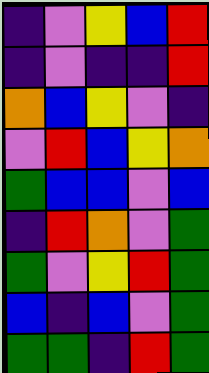[["indigo", "violet", "yellow", "blue", "red"], ["indigo", "violet", "indigo", "indigo", "red"], ["orange", "blue", "yellow", "violet", "indigo"], ["violet", "red", "blue", "yellow", "orange"], ["green", "blue", "blue", "violet", "blue"], ["indigo", "red", "orange", "violet", "green"], ["green", "violet", "yellow", "red", "green"], ["blue", "indigo", "blue", "violet", "green"], ["green", "green", "indigo", "red", "green"]]